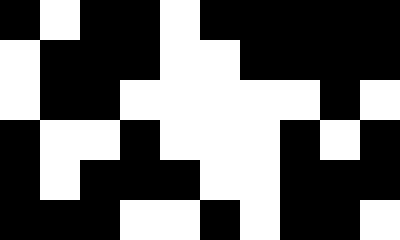[["black", "white", "black", "black", "white", "black", "black", "black", "black", "black"], ["white", "black", "black", "black", "white", "white", "black", "black", "black", "black"], ["white", "black", "black", "white", "white", "white", "white", "white", "black", "white"], ["black", "white", "white", "black", "white", "white", "white", "black", "white", "black"], ["black", "white", "black", "black", "black", "white", "white", "black", "black", "black"], ["black", "black", "black", "white", "white", "black", "white", "black", "black", "white"]]